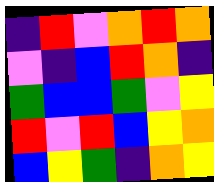[["indigo", "red", "violet", "orange", "red", "orange"], ["violet", "indigo", "blue", "red", "orange", "indigo"], ["green", "blue", "blue", "green", "violet", "yellow"], ["red", "violet", "red", "blue", "yellow", "orange"], ["blue", "yellow", "green", "indigo", "orange", "yellow"]]